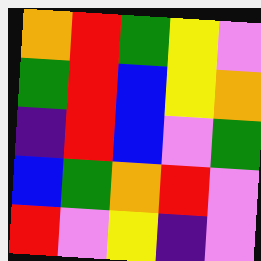[["orange", "red", "green", "yellow", "violet"], ["green", "red", "blue", "yellow", "orange"], ["indigo", "red", "blue", "violet", "green"], ["blue", "green", "orange", "red", "violet"], ["red", "violet", "yellow", "indigo", "violet"]]